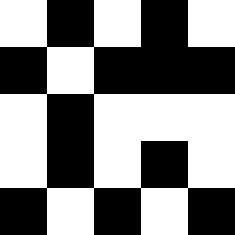[["white", "black", "white", "black", "white"], ["black", "white", "black", "black", "black"], ["white", "black", "white", "white", "white"], ["white", "black", "white", "black", "white"], ["black", "white", "black", "white", "black"]]